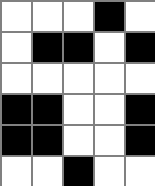[["white", "white", "white", "black", "white"], ["white", "black", "black", "white", "black"], ["white", "white", "white", "white", "white"], ["black", "black", "white", "white", "black"], ["black", "black", "white", "white", "black"], ["white", "white", "black", "white", "white"]]